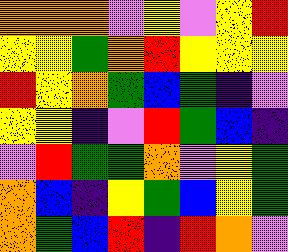[["orange", "orange", "orange", "violet", "yellow", "violet", "yellow", "red"], ["yellow", "yellow", "green", "orange", "red", "yellow", "yellow", "yellow"], ["red", "yellow", "orange", "green", "blue", "green", "indigo", "violet"], ["yellow", "yellow", "indigo", "violet", "red", "green", "blue", "indigo"], ["violet", "red", "green", "green", "orange", "violet", "yellow", "green"], ["orange", "blue", "indigo", "yellow", "green", "blue", "yellow", "green"], ["orange", "green", "blue", "red", "indigo", "red", "orange", "violet"]]